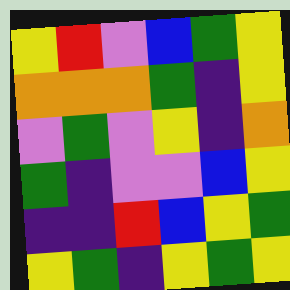[["yellow", "red", "violet", "blue", "green", "yellow"], ["orange", "orange", "orange", "green", "indigo", "yellow"], ["violet", "green", "violet", "yellow", "indigo", "orange"], ["green", "indigo", "violet", "violet", "blue", "yellow"], ["indigo", "indigo", "red", "blue", "yellow", "green"], ["yellow", "green", "indigo", "yellow", "green", "yellow"]]